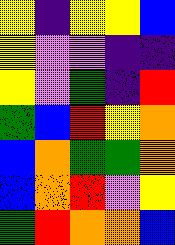[["yellow", "indigo", "yellow", "yellow", "blue"], ["yellow", "violet", "violet", "indigo", "indigo"], ["yellow", "violet", "green", "indigo", "red"], ["green", "blue", "red", "yellow", "orange"], ["blue", "orange", "green", "green", "orange"], ["blue", "orange", "red", "violet", "yellow"], ["green", "red", "orange", "orange", "blue"]]